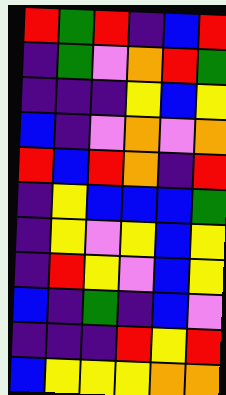[["red", "green", "red", "indigo", "blue", "red"], ["indigo", "green", "violet", "orange", "red", "green"], ["indigo", "indigo", "indigo", "yellow", "blue", "yellow"], ["blue", "indigo", "violet", "orange", "violet", "orange"], ["red", "blue", "red", "orange", "indigo", "red"], ["indigo", "yellow", "blue", "blue", "blue", "green"], ["indigo", "yellow", "violet", "yellow", "blue", "yellow"], ["indigo", "red", "yellow", "violet", "blue", "yellow"], ["blue", "indigo", "green", "indigo", "blue", "violet"], ["indigo", "indigo", "indigo", "red", "yellow", "red"], ["blue", "yellow", "yellow", "yellow", "orange", "orange"]]